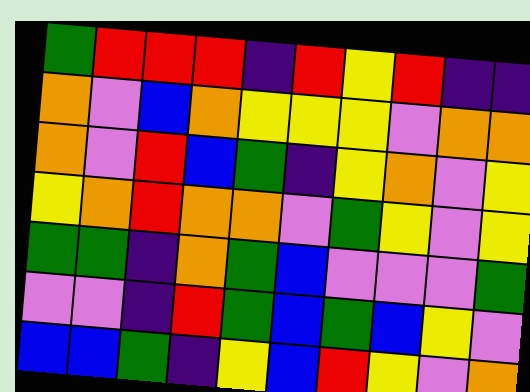[["green", "red", "red", "red", "indigo", "red", "yellow", "red", "indigo", "indigo"], ["orange", "violet", "blue", "orange", "yellow", "yellow", "yellow", "violet", "orange", "orange"], ["orange", "violet", "red", "blue", "green", "indigo", "yellow", "orange", "violet", "yellow"], ["yellow", "orange", "red", "orange", "orange", "violet", "green", "yellow", "violet", "yellow"], ["green", "green", "indigo", "orange", "green", "blue", "violet", "violet", "violet", "green"], ["violet", "violet", "indigo", "red", "green", "blue", "green", "blue", "yellow", "violet"], ["blue", "blue", "green", "indigo", "yellow", "blue", "red", "yellow", "violet", "orange"]]